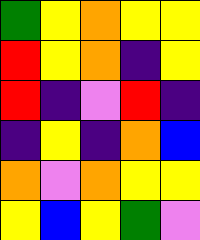[["green", "yellow", "orange", "yellow", "yellow"], ["red", "yellow", "orange", "indigo", "yellow"], ["red", "indigo", "violet", "red", "indigo"], ["indigo", "yellow", "indigo", "orange", "blue"], ["orange", "violet", "orange", "yellow", "yellow"], ["yellow", "blue", "yellow", "green", "violet"]]